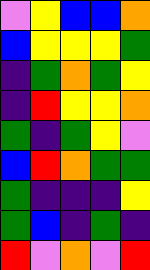[["violet", "yellow", "blue", "blue", "orange"], ["blue", "yellow", "yellow", "yellow", "green"], ["indigo", "green", "orange", "green", "yellow"], ["indigo", "red", "yellow", "yellow", "orange"], ["green", "indigo", "green", "yellow", "violet"], ["blue", "red", "orange", "green", "green"], ["green", "indigo", "indigo", "indigo", "yellow"], ["green", "blue", "indigo", "green", "indigo"], ["red", "violet", "orange", "violet", "red"]]